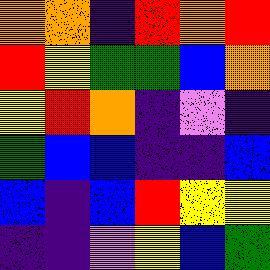[["orange", "orange", "indigo", "red", "orange", "red"], ["red", "yellow", "green", "green", "blue", "orange"], ["yellow", "red", "orange", "indigo", "violet", "indigo"], ["green", "blue", "blue", "indigo", "indigo", "blue"], ["blue", "indigo", "blue", "red", "yellow", "yellow"], ["indigo", "indigo", "violet", "yellow", "blue", "green"]]